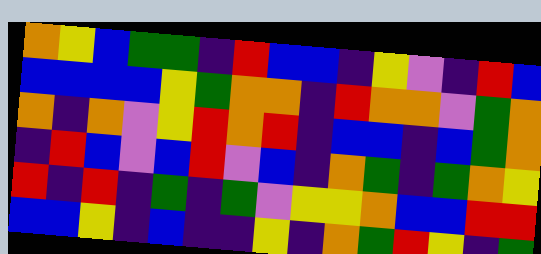[["orange", "yellow", "blue", "green", "green", "indigo", "red", "blue", "blue", "indigo", "yellow", "violet", "indigo", "red", "blue"], ["blue", "blue", "blue", "blue", "yellow", "green", "orange", "orange", "indigo", "red", "orange", "orange", "violet", "green", "orange"], ["orange", "indigo", "orange", "violet", "yellow", "red", "orange", "red", "indigo", "blue", "blue", "indigo", "blue", "green", "orange"], ["indigo", "red", "blue", "violet", "blue", "red", "violet", "blue", "indigo", "orange", "green", "indigo", "green", "orange", "yellow"], ["red", "indigo", "red", "indigo", "green", "indigo", "green", "violet", "yellow", "yellow", "orange", "blue", "blue", "red", "red"], ["blue", "blue", "yellow", "indigo", "blue", "indigo", "indigo", "yellow", "indigo", "orange", "green", "red", "yellow", "indigo", "green"]]